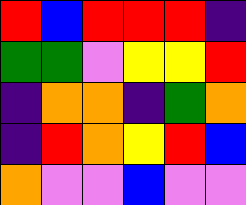[["red", "blue", "red", "red", "red", "indigo"], ["green", "green", "violet", "yellow", "yellow", "red"], ["indigo", "orange", "orange", "indigo", "green", "orange"], ["indigo", "red", "orange", "yellow", "red", "blue"], ["orange", "violet", "violet", "blue", "violet", "violet"]]